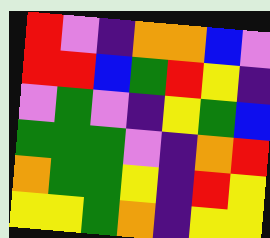[["red", "violet", "indigo", "orange", "orange", "blue", "violet"], ["red", "red", "blue", "green", "red", "yellow", "indigo"], ["violet", "green", "violet", "indigo", "yellow", "green", "blue"], ["green", "green", "green", "violet", "indigo", "orange", "red"], ["orange", "green", "green", "yellow", "indigo", "red", "yellow"], ["yellow", "yellow", "green", "orange", "indigo", "yellow", "yellow"]]